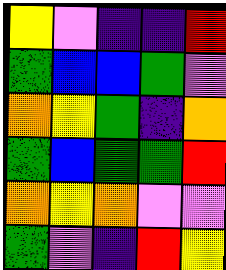[["yellow", "violet", "indigo", "indigo", "red"], ["green", "blue", "blue", "green", "violet"], ["orange", "yellow", "green", "indigo", "orange"], ["green", "blue", "green", "green", "red"], ["orange", "yellow", "orange", "violet", "violet"], ["green", "violet", "indigo", "red", "yellow"]]